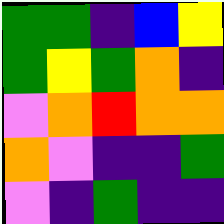[["green", "green", "indigo", "blue", "yellow"], ["green", "yellow", "green", "orange", "indigo"], ["violet", "orange", "red", "orange", "orange"], ["orange", "violet", "indigo", "indigo", "green"], ["violet", "indigo", "green", "indigo", "indigo"]]